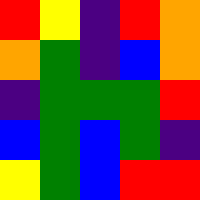[["red", "yellow", "indigo", "red", "orange"], ["orange", "green", "indigo", "blue", "orange"], ["indigo", "green", "green", "green", "red"], ["blue", "green", "blue", "green", "indigo"], ["yellow", "green", "blue", "red", "red"]]